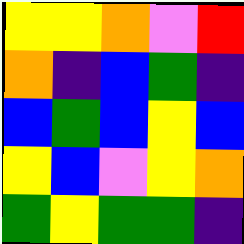[["yellow", "yellow", "orange", "violet", "red"], ["orange", "indigo", "blue", "green", "indigo"], ["blue", "green", "blue", "yellow", "blue"], ["yellow", "blue", "violet", "yellow", "orange"], ["green", "yellow", "green", "green", "indigo"]]